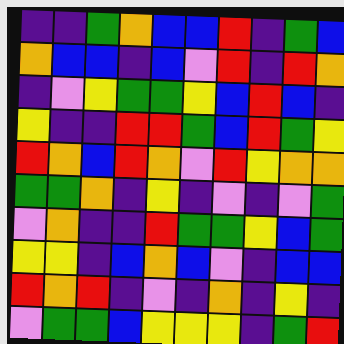[["indigo", "indigo", "green", "orange", "blue", "blue", "red", "indigo", "green", "blue"], ["orange", "blue", "blue", "indigo", "blue", "violet", "red", "indigo", "red", "orange"], ["indigo", "violet", "yellow", "green", "green", "yellow", "blue", "red", "blue", "indigo"], ["yellow", "indigo", "indigo", "red", "red", "green", "blue", "red", "green", "yellow"], ["red", "orange", "blue", "red", "orange", "violet", "red", "yellow", "orange", "orange"], ["green", "green", "orange", "indigo", "yellow", "indigo", "violet", "indigo", "violet", "green"], ["violet", "orange", "indigo", "indigo", "red", "green", "green", "yellow", "blue", "green"], ["yellow", "yellow", "indigo", "blue", "orange", "blue", "violet", "indigo", "blue", "blue"], ["red", "orange", "red", "indigo", "violet", "indigo", "orange", "indigo", "yellow", "indigo"], ["violet", "green", "green", "blue", "yellow", "yellow", "yellow", "indigo", "green", "red"]]